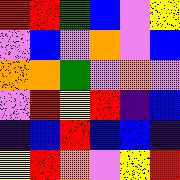[["red", "red", "green", "blue", "violet", "yellow"], ["violet", "blue", "violet", "orange", "violet", "blue"], ["orange", "orange", "green", "violet", "orange", "violet"], ["violet", "red", "yellow", "red", "indigo", "blue"], ["indigo", "blue", "red", "blue", "blue", "indigo"], ["yellow", "red", "orange", "violet", "yellow", "red"]]